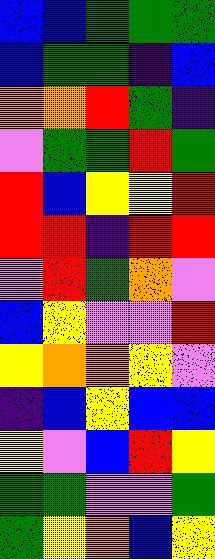[["blue", "blue", "green", "green", "green"], ["blue", "green", "green", "indigo", "blue"], ["orange", "orange", "red", "green", "indigo"], ["violet", "green", "green", "red", "green"], ["red", "blue", "yellow", "yellow", "red"], ["red", "red", "indigo", "red", "red"], ["violet", "red", "green", "orange", "violet"], ["blue", "yellow", "violet", "violet", "red"], ["yellow", "orange", "orange", "yellow", "violet"], ["indigo", "blue", "yellow", "blue", "blue"], ["yellow", "violet", "blue", "red", "yellow"], ["green", "green", "violet", "violet", "green"], ["green", "yellow", "orange", "blue", "yellow"]]